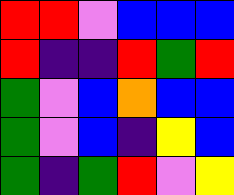[["red", "red", "violet", "blue", "blue", "blue"], ["red", "indigo", "indigo", "red", "green", "red"], ["green", "violet", "blue", "orange", "blue", "blue"], ["green", "violet", "blue", "indigo", "yellow", "blue"], ["green", "indigo", "green", "red", "violet", "yellow"]]